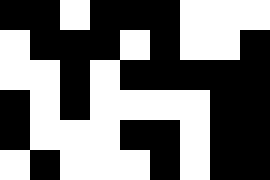[["black", "black", "white", "black", "black", "black", "white", "white", "white"], ["white", "black", "black", "black", "white", "black", "white", "white", "black"], ["white", "white", "black", "white", "black", "black", "black", "black", "black"], ["black", "white", "black", "white", "white", "white", "white", "black", "black"], ["black", "white", "white", "white", "black", "black", "white", "black", "black"], ["white", "black", "white", "white", "white", "black", "white", "black", "black"]]